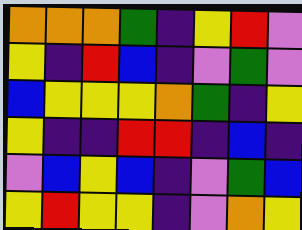[["orange", "orange", "orange", "green", "indigo", "yellow", "red", "violet"], ["yellow", "indigo", "red", "blue", "indigo", "violet", "green", "violet"], ["blue", "yellow", "yellow", "yellow", "orange", "green", "indigo", "yellow"], ["yellow", "indigo", "indigo", "red", "red", "indigo", "blue", "indigo"], ["violet", "blue", "yellow", "blue", "indigo", "violet", "green", "blue"], ["yellow", "red", "yellow", "yellow", "indigo", "violet", "orange", "yellow"]]